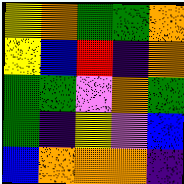[["yellow", "orange", "green", "green", "orange"], ["yellow", "blue", "red", "indigo", "orange"], ["green", "green", "violet", "orange", "green"], ["green", "indigo", "yellow", "violet", "blue"], ["blue", "orange", "orange", "orange", "indigo"]]